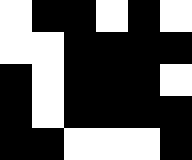[["white", "black", "black", "white", "black", "white"], ["white", "white", "black", "black", "black", "black"], ["black", "white", "black", "black", "black", "white"], ["black", "white", "black", "black", "black", "black"], ["black", "black", "white", "white", "white", "black"]]